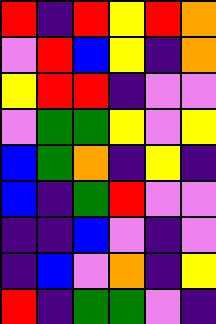[["red", "indigo", "red", "yellow", "red", "orange"], ["violet", "red", "blue", "yellow", "indigo", "orange"], ["yellow", "red", "red", "indigo", "violet", "violet"], ["violet", "green", "green", "yellow", "violet", "yellow"], ["blue", "green", "orange", "indigo", "yellow", "indigo"], ["blue", "indigo", "green", "red", "violet", "violet"], ["indigo", "indigo", "blue", "violet", "indigo", "violet"], ["indigo", "blue", "violet", "orange", "indigo", "yellow"], ["red", "indigo", "green", "green", "violet", "indigo"]]